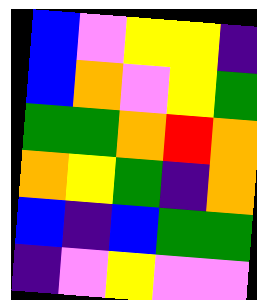[["blue", "violet", "yellow", "yellow", "indigo"], ["blue", "orange", "violet", "yellow", "green"], ["green", "green", "orange", "red", "orange"], ["orange", "yellow", "green", "indigo", "orange"], ["blue", "indigo", "blue", "green", "green"], ["indigo", "violet", "yellow", "violet", "violet"]]